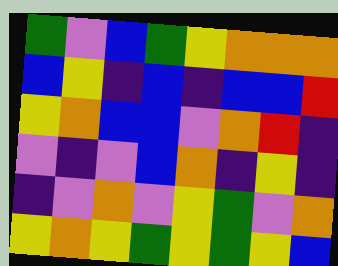[["green", "violet", "blue", "green", "yellow", "orange", "orange", "orange"], ["blue", "yellow", "indigo", "blue", "indigo", "blue", "blue", "red"], ["yellow", "orange", "blue", "blue", "violet", "orange", "red", "indigo"], ["violet", "indigo", "violet", "blue", "orange", "indigo", "yellow", "indigo"], ["indigo", "violet", "orange", "violet", "yellow", "green", "violet", "orange"], ["yellow", "orange", "yellow", "green", "yellow", "green", "yellow", "blue"]]